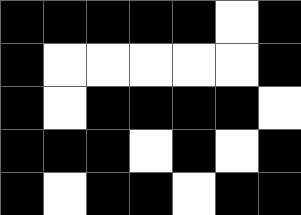[["black", "black", "black", "black", "black", "white", "black"], ["black", "white", "white", "white", "white", "white", "black"], ["black", "white", "black", "black", "black", "black", "white"], ["black", "black", "black", "white", "black", "white", "black"], ["black", "white", "black", "black", "white", "black", "black"]]